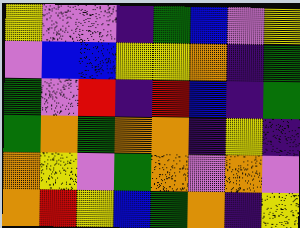[["yellow", "violet", "violet", "indigo", "green", "blue", "violet", "yellow"], ["violet", "blue", "blue", "yellow", "yellow", "orange", "indigo", "green"], ["green", "violet", "red", "indigo", "red", "blue", "indigo", "green"], ["green", "orange", "green", "orange", "orange", "indigo", "yellow", "indigo"], ["orange", "yellow", "violet", "green", "orange", "violet", "orange", "violet"], ["orange", "red", "yellow", "blue", "green", "orange", "indigo", "yellow"]]